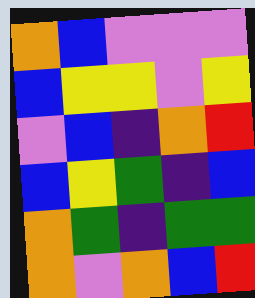[["orange", "blue", "violet", "violet", "violet"], ["blue", "yellow", "yellow", "violet", "yellow"], ["violet", "blue", "indigo", "orange", "red"], ["blue", "yellow", "green", "indigo", "blue"], ["orange", "green", "indigo", "green", "green"], ["orange", "violet", "orange", "blue", "red"]]